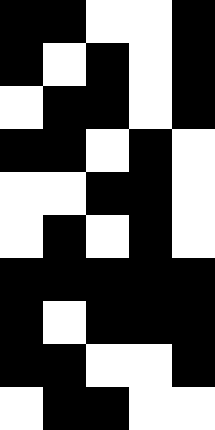[["black", "black", "white", "white", "black"], ["black", "white", "black", "white", "black"], ["white", "black", "black", "white", "black"], ["black", "black", "white", "black", "white"], ["white", "white", "black", "black", "white"], ["white", "black", "white", "black", "white"], ["black", "black", "black", "black", "black"], ["black", "white", "black", "black", "black"], ["black", "black", "white", "white", "black"], ["white", "black", "black", "white", "white"]]